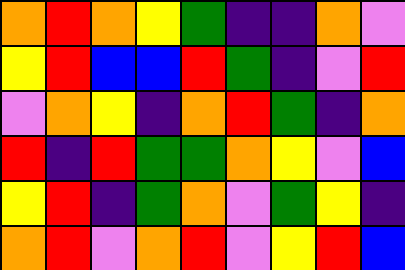[["orange", "red", "orange", "yellow", "green", "indigo", "indigo", "orange", "violet"], ["yellow", "red", "blue", "blue", "red", "green", "indigo", "violet", "red"], ["violet", "orange", "yellow", "indigo", "orange", "red", "green", "indigo", "orange"], ["red", "indigo", "red", "green", "green", "orange", "yellow", "violet", "blue"], ["yellow", "red", "indigo", "green", "orange", "violet", "green", "yellow", "indigo"], ["orange", "red", "violet", "orange", "red", "violet", "yellow", "red", "blue"]]